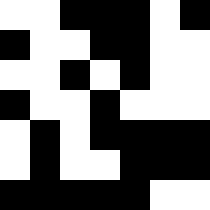[["white", "white", "black", "black", "black", "white", "black"], ["black", "white", "white", "black", "black", "white", "white"], ["white", "white", "black", "white", "black", "white", "white"], ["black", "white", "white", "black", "white", "white", "white"], ["white", "black", "white", "black", "black", "black", "black"], ["white", "black", "white", "white", "black", "black", "black"], ["black", "black", "black", "black", "black", "white", "white"]]